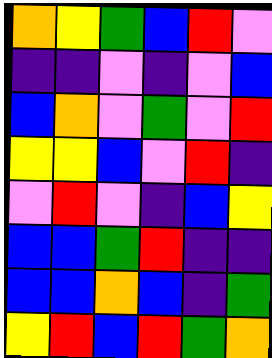[["orange", "yellow", "green", "blue", "red", "violet"], ["indigo", "indigo", "violet", "indigo", "violet", "blue"], ["blue", "orange", "violet", "green", "violet", "red"], ["yellow", "yellow", "blue", "violet", "red", "indigo"], ["violet", "red", "violet", "indigo", "blue", "yellow"], ["blue", "blue", "green", "red", "indigo", "indigo"], ["blue", "blue", "orange", "blue", "indigo", "green"], ["yellow", "red", "blue", "red", "green", "orange"]]